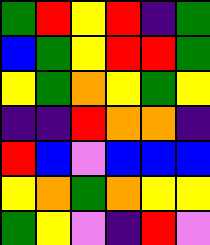[["green", "red", "yellow", "red", "indigo", "green"], ["blue", "green", "yellow", "red", "red", "green"], ["yellow", "green", "orange", "yellow", "green", "yellow"], ["indigo", "indigo", "red", "orange", "orange", "indigo"], ["red", "blue", "violet", "blue", "blue", "blue"], ["yellow", "orange", "green", "orange", "yellow", "yellow"], ["green", "yellow", "violet", "indigo", "red", "violet"]]